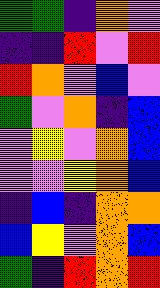[["green", "green", "indigo", "orange", "violet"], ["indigo", "indigo", "red", "violet", "red"], ["red", "orange", "violet", "blue", "violet"], ["green", "violet", "orange", "indigo", "blue"], ["violet", "yellow", "violet", "orange", "blue"], ["violet", "violet", "yellow", "orange", "blue"], ["indigo", "blue", "indigo", "orange", "orange"], ["blue", "yellow", "violet", "orange", "blue"], ["green", "indigo", "red", "orange", "red"]]